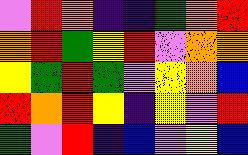[["violet", "red", "orange", "indigo", "indigo", "green", "orange", "red"], ["orange", "red", "green", "yellow", "red", "violet", "orange", "orange"], ["yellow", "green", "red", "green", "violet", "yellow", "orange", "blue"], ["red", "orange", "red", "yellow", "indigo", "yellow", "violet", "red"], ["green", "violet", "red", "indigo", "blue", "violet", "yellow", "blue"]]